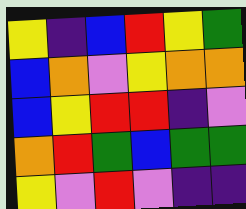[["yellow", "indigo", "blue", "red", "yellow", "green"], ["blue", "orange", "violet", "yellow", "orange", "orange"], ["blue", "yellow", "red", "red", "indigo", "violet"], ["orange", "red", "green", "blue", "green", "green"], ["yellow", "violet", "red", "violet", "indigo", "indigo"]]